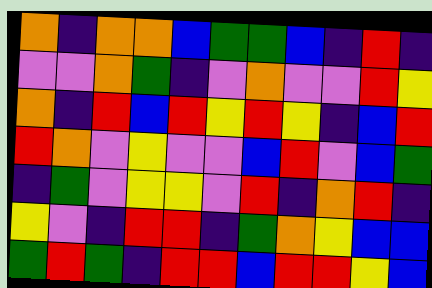[["orange", "indigo", "orange", "orange", "blue", "green", "green", "blue", "indigo", "red", "indigo"], ["violet", "violet", "orange", "green", "indigo", "violet", "orange", "violet", "violet", "red", "yellow"], ["orange", "indigo", "red", "blue", "red", "yellow", "red", "yellow", "indigo", "blue", "red"], ["red", "orange", "violet", "yellow", "violet", "violet", "blue", "red", "violet", "blue", "green"], ["indigo", "green", "violet", "yellow", "yellow", "violet", "red", "indigo", "orange", "red", "indigo"], ["yellow", "violet", "indigo", "red", "red", "indigo", "green", "orange", "yellow", "blue", "blue"], ["green", "red", "green", "indigo", "red", "red", "blue", "red", "red", "yellow", "blue"]]